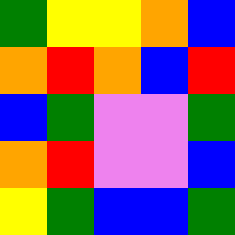[["green", "yellow", "yellow", "orange", "blue"], ["orange", "red", "orange", "blue", "red"], ["blue", "green", "violet", "violet", "green"], ["orange", "red", "violet", "violet", "blue"], ["yellow", "green", "blue", "blue", "green"]]